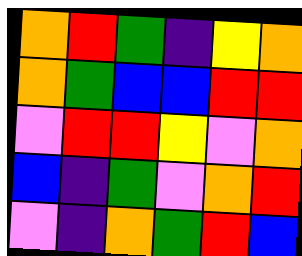[["orange", "red", "green", "indigo", "yellow", "orange"], ["orange", "green", "blue", "blue", "red", "red"], ["violet", "red", "red", "yellow", "violet", "orange"], ["blue", "indigo", "green", "violet", "orange", "red"], ["violet", "indigo", "orange", "green", "red", "blue"]]